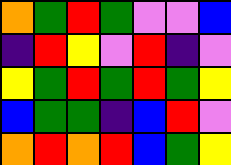[["orange", "green", "red", "green", "violet", "violet", "blue"], ["indigo", "red", "yellow", "violet", "red", "indigo", "violet"], ["yellow", "green", "red", "green", "red", "green", "yellow"], ["blue", "green", "green", "indigo", "blue", "red", "violet"], ["orange", "red", "orange", "red", "blue", "green", "yellow"]]